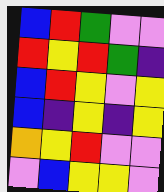[["blue", "red", "green", "violet", "violet"], ["red", "yellow", "red", "green", "indigo"], ["blue", "red", "yellow", "violet", "yellow"], ["blue", "indigo", "yellow", "indigo", "yellow"], ["orange", "yellow", "red", "violet", "violet"], ["violet", "blue", "yellow", "yellow", "violet"]]